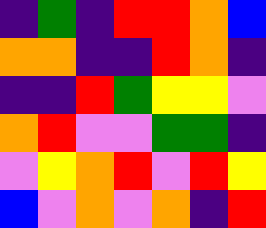[["indigo", "green", "indigo", "red", "red", "orange", "blue"], ["orange", "orange", "indigo", "indigo", "red", "orange", "indigo"], ["indigo", "indigo", "red", "green", "yellow", "yellow", "violet"], ["orange", "red", "violet", "violet", "green", "green", "indigo"], ["violet", "yellow", "orange", "red", "violet", "red", "yellow"], ["blue", "violet", "orange", "violet", "orange", "indigo", "red"]]